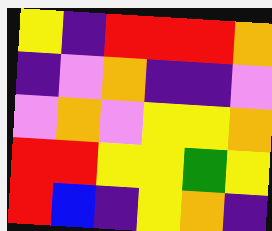[["yellow", "indigo", "red", "red", "red", "orange"], ["indigo", "violet", "orange", "indigo", "indigo", "violet"], ["violet", "orange", "violet", "yellow", "yellow", "orange"], ["red", "red", "yellow", "yellow", "green", "yellow"], ["red", "blue", "indigo", "yellow", "orange", "indigo"]]